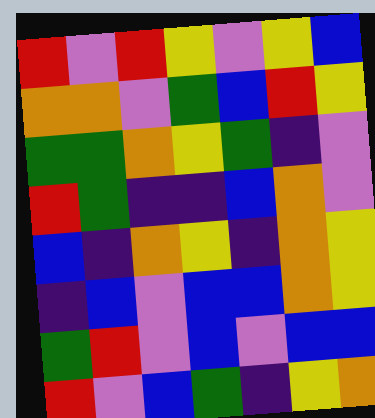[["red", "violet", "red", "yellow", "violet", "yellow", "blue"], ["orange", "orange", "violet", "green", "blue", "red", "yellow"], ["green", "green", "orange", "yellow", "green", "indigo", "violet"], ["red", "green", "indigo", "indigo", "blue", "orange", "violet"], ["blue", "indigo", "orange", "yellow", "indigo", "orange", "yellow"], ["indigo", "blue", "violet", "blue", "blue", "orange", "yellow"], ["green", "red", "violet", "blue", "violet", "blue", "blue"], ["red", "violet", "blue", "green", "indigo", "yellow", "orange"]]